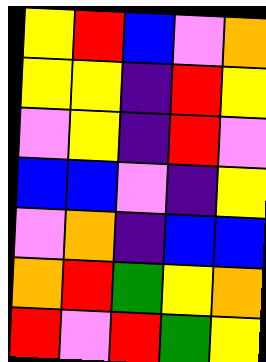[["yellow", "red", "blue", "violet", "orange"], ["yellow", "yellow", "indigo", "red", "yellow"], ["violet", "yellow", "indigo", "red", "violet"], ["blue", "blue", "violet", "indigo", "yellow"], ["violet", "orange", "indigo", "blue", "blue"], ["orange", "red", "green", "yellow", "orange"], ["red", "violet", "red", "green", "yellow"]]